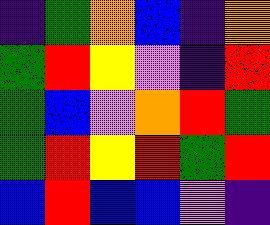[["indigo", "green", "orange", "blue", "indigo", "orange"], ["green", "red", "yellow", "violet", "indigo", "red"], ["green", "blue", "violet", "orange", "red", "green"], ["green", "red", "yellow", "red", "green", "red"], ["blue", "red", "blue", "blue", "violet", "indigo"]]